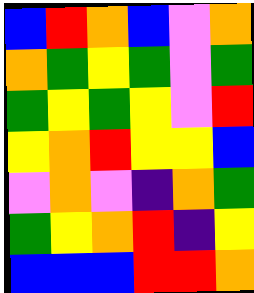[["blue", "red", "orange", "blue", "violet", "orange"], ["orange", "green", "yellow", "green", "violet", "green"], ["green", "yellow", "green", "yellow", "violet", "red"], ["yellow", "orange", "red", "yellow", "yellow", "blue"], ["violet", "orange", "violet", "indigo", "orange", "green"], ["green", "yellow", "orange", "red", "indigo", "yellow"], ["blue", "blue", "blue", "red", "red", "orange"]]